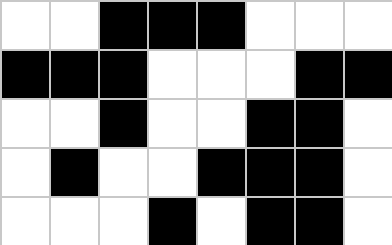[["white", "white", "black", "black", "black", "white", "white", "white"], ["black", "black", "black", "white", "white", "white", "black", "black"], ["white", "white", "black", "white", "white", "black", "black", "white"], ["white", "black", "white", "white", "black", "black", "black", "white"], ["white", "white", "white", "black", "white", "black", "black", "white"]]